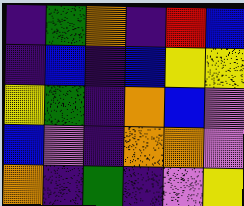[["indigo", "green", "orange", "indigo", "red", "blue"], ["indigo", "blue", "indigo", "blue", "yellow", "yellow"], ["yellow", "green", "indigo", "orange", "blue", "violet"], ["blue", "violet", "indigo", "orange", "orange", "violet"], ["orange", "indigo", "green", "indigo", "violet", "yellow"]]